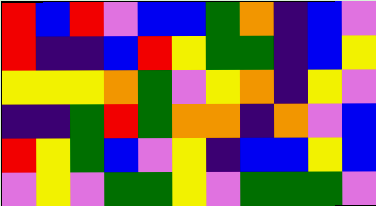[["red", "blue", "red", "violet", "blue", "blue", "green", "orange", "indigo", "blue", "violet"], ["red", "indigo", "indigo", "blue", "red", "yellow", "green", "green", "indigo", "blue", "yellow"], ["yellow", "yellow", "yellow", "orange", "green", "violet", "yellow", "orange", "indigo", "yellow", "violet"], ["indigo", "indigo", "green", "red", "green", "orange", "orange", "indigo", "orange", "violet", "blue"], ["red", "yellow", "green", "blue", "violet", "yellow", "indigo", "blue", "blue", "yellow", "blue"], ["violet", "yellow", "violet", "green", "green", "yellow", "violet", "green", "green", "green", "violet"]]